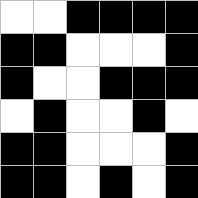[["white", "white", "black", "black", "black", "black"], ["black", "black", "white", "white", "white", "black"], ["black", "white", "white", "black", "black", "black"], ["white", "black", "white", "white", "black", "white"], ["black", "black", "white", "white", "white", "black"], ["black", "black", "white", "black", "white", "black"]]